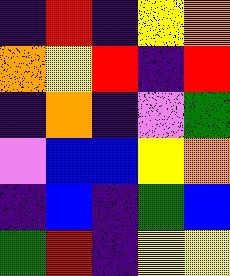[["indigo", "red", "indigo", "yellow", "orange"], ["orange", "yellow", "red", "indigo", "red"], ["indigo", "orange", "indigo", "violet", "green"], ["violet", "blue", "blue", "yellow", "orange"], ["indigo", "blue", "indigo", "green", "blue"], ["green", "red", "indigo", "yellow", "yellow"]]